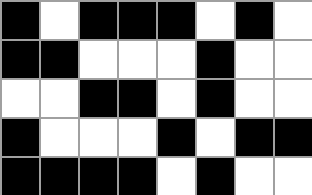[["black", "white", "black", "black", "black", "white", "black", "white"], ["black", "black", "white", "white", "white", "black", "white", "white"], ["white", "white", "black", "black", "white", "black", "white", "white"], ["black", "white", "white", "white", "black", "white", "black", "black"], ["black", "black", "black", "black", "white", "black", "white", "white"]]